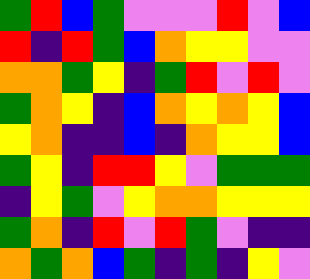[["green", "red", "blue", "green", "violet", "violet", "violet", "red", "violet", "blue"], ["red", "indigo", "red", "green", "blue", "orange", "yellow", "yellow", "violet", "violet"], ["orange", "orange", "green", "yellow", "indigo", "green", "red", "violet", "red", "violet"], ["green", "orange", "yellow", "indigo", "blue", "orange", "yellow", "orange", "yellow", "blue"], ["yellow", "orange", "indigo", "indigo", "blue", "indigo", "orange", "yellow", "yellow", "blue"], ["green", "yellow", "indigo", "red", "red", "yellow", "violet", "green", "green", "green"], ["indigo", "yellow", "green", "violet", "yellow", "orange", "orange", "yellow", "yellow", "yellow"], ["green", "orange", "indigo", "red", "violet", "red", "green", "violet", "indigo", "indigo"], ["orange", "green", "orange", "blue", "green", "indigo", "green", "indigo", "yellow", "violet"]]